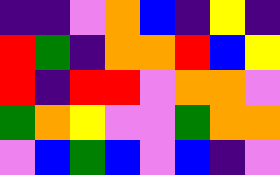[["indigo", "indigo", "violet", "orange", "blue", "indigo", "yellow", "indigo"], ["red", "green", "indigo", "orange", "orange", "red", "blue", "yellow"], ["red", "indigo", "red", "red", "violet", "orange", "orange", "violet"], ["green", "orange", "yellow", "violet", "violet", "green", "orange", "orange"], ["violet", "blue", "green", "blue", "violet", "blue", "indigo", "violet"]]